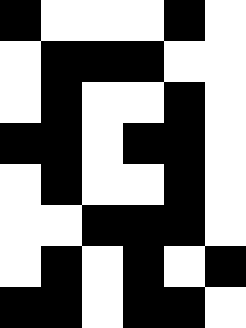[["black", "white", "white", "white", "black", "white"], ["white", "black", "black", "black", "white", "white"], ["white", "black", "white", "white", "black", "white"], ["black", "black", "white", "black", "black", "white"], ["white", "black", "white", "white", "black", "white"], ["white", "white", "black", "black", "black", "white"], ["white", "black", "white", "black", "white", "black"], ["black", "black", "white", "black", "black", "white"]]